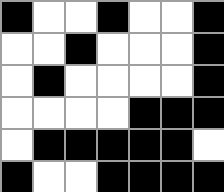[["black", "white", "white", "black", "white", "white", "black"], ["white", "white", "black", "white", "white", "white", "black"], ["white", "black", "white", "white", "white", "white", "black"], ["white", "white", "white", "white", "black", "black", "black"], ["white", "black", "black", "black", "black", "black", "white"], ["black", "white", "white", "black", "black", "black", "black"]]